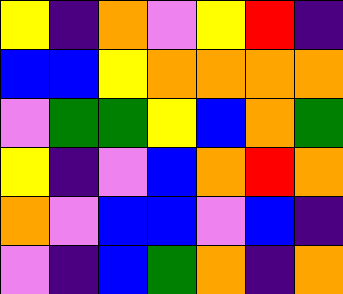[["yellow", "indigo", "orange", "violet", "yellow", "red", "indigo"], ["blue", "blue", "yellow", "orange", "orange", "orange", "orange"], ["violet", "green", "green", "yellow", "blue", "orange", "green"], ["yellow", "indigo", "violet", "blue", "orange", "red", "orange"], ["orange", "violet", "blue", "blue", "violet", "blue", "indigo"], ["violet", "indigo", "blue", "green", "orange", "indigo", "orange"]]